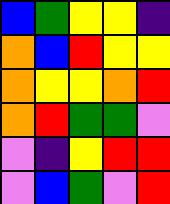[["blue", "green", "yellow", "yellow", "indigo"], ["orange", "blue", "red", "yellow", "yellow"], ["orange", "yellow", "yellow", "orange", "red"], ["orange", "red", "green", "green", "violet"], ["violet", "indigo", "yellow", "red", "red"], ["violet", "blue", "green", "violet", "red"]]